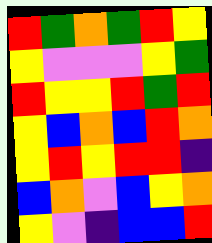[["red", "green", "orange", "green", "red", "yellow"], ["yellow", "violet", "violet", "violet", "yellow", "green"], ["red", "yellow", "yellow", "red", "green", "red"], ["yellow", "blue", "orange", "blue", "red", "orange"], ["yellow", "red", "yellow", "red", "red", "indigo"], ["blue", "orange", "violet", "blue", "yellow", "orange"], ["yellow", "violet", "indigo", "blue", "blue", "red"]]